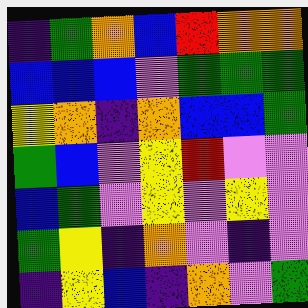[["indigo", "green", "orange", "blue", "red", "orange", "orange"], ["blue", "blue", "blue", "violet", "green", "green", "green"], ["yellow", "orange", "indigo", "orange", "blue", "blue", "green"], ["green", "blue", "violet", "yellow", "red", "violet", "violet"], ["blue", "green", "violet", "yellow", "violet", "yellow", "violet"], ["green", "yellow", "indigo", "orange", "violet", "indigo", "violet"], ["indigo", "yellow", "blue", "indigo", "orange", "violet", "green"]]